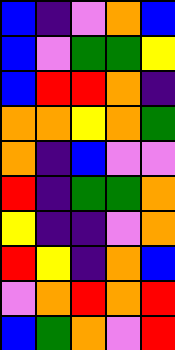[["blue", "indigo", "violet", "orange", "blue"], ["blue", "violet", "green", "green", "yellow"], ["blue", "red", "red", "orange", "indigo"], ["orange", "orange", "yellow", "orange", "green"], ["orange", "indigo", "blue", "violet", "violet"], ["red", "indigo", "green", "green", "orange"], ["yellow", "indigo", "indigo", "violet", "orange"], ["red", "yellow", "indigo", "orange", "blue"], ["violet", "orange", "red", "orange", "red"], ["blue", "green", "orange", "violet", "red"]]